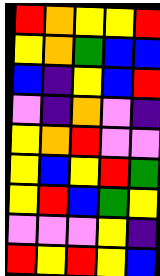[["red", "orange", "yellow", "yellow", "red"], ["yellow", "orange", "green", "blue", "blue"], ["blue", "indigo", "yellow", "blue", "red"], ["violet", "indigo", "orange", "violet", "indigo"], ["yellow", "orange", "red", "violet", "violet"], ["yellow", "blue", "yellow", "red", "green"], ["yellow", "red", "blue", "green", "yellow"], ["violet", "violet", "violet", "yellow", "indigo"], ["red", "yellow", "red", "yellow", "blue"]]